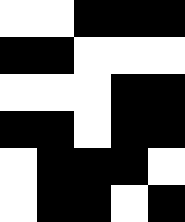[["white", "white", "black", "black", "black"], ["black", "black", "white", "white", "white"], ["white", "white", "white", "black", "black"], ["black", "black", "white", "black", "black"], ["white", "black", "black", "black", "white"], ["white", "black", "black", "white", "black"]]